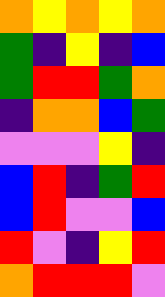[["orange", "yellow", "orange", "yellow", "orange"], ["green", "indigo", "yellow", "indigo", "blue"], ["green", "red", "red", "green", "orange"], ["indigo", "orange", "orange", "blue", "green"], ["violet", "violet", "violet", "yellow", "indigo"], ["blue", "red", "indigo", "green", "red"], ["blue", "red", "violet", "violet", "blue"], ["red", "violet", "indigo", "yellow", "red"], ["orange", "red", "red", "red", "violet"]]